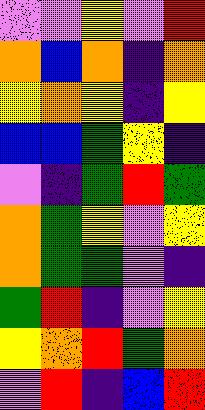[["violet", "violet", "yellow", "violet", "red"], ["orange", "blue", "orange", "indigo", "orange"], ["yellow", "orange", "yellow", "indigo", "yellow"], ["blue", "blue", "green", "yellow", "indigo"], ["violet", "indigo", "green", "red", "green"], ["orange", "green", "yellow", "violet", "yellow"], ["orange", "green", "green", "violet", "indigo"], ["green", "red", "indigo", "violet", "yellow"], ["yellow", "orange", "red", "green", "orange"], ["violet", "red", "indigo", "blue", "red"]]